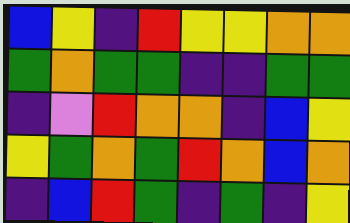[["blue", "yellow", "indigo", "red", "yellow", "yellow", "orange", "orange"], ["green", "orange", "green", "green", "indigo", "indigo", "green", "green"], ["indigo", "violet", "red", "orange", "orange", "indigo", "blue", "yellow"], ["yellow", "green", "orange", "green", "red", "orange", "blue", "orange"], ["indigo", "blue", "red", "green", "indigo", "green", "indigo", "yellow"]]